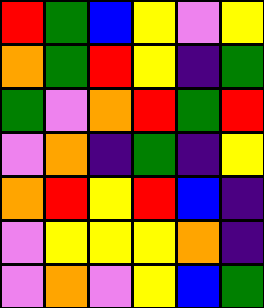[["red", "green", "blue", "yellow", "violet", "yellow"], ["orange", "green", "red", "yellow", "indigo", "green"], ["green", "violet", "orange", "red", "green", "red"], ["violet", "orange", "indigo", "green", "indigo", "yellow"], ["orange", "red", "yellow", "red", "blue", "indigo"], ["violet", "yellow", "yellow", "yellow", "orange", "indigo"], ["violet", "orange", "violet", "yellow", "blue", "green"]]